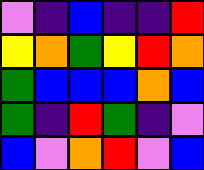[["violet", "indigo", "blue", "indigo", "indigo", "red"], ["yellow", "orange", "green", "yellow", "red", "orange"], ["green", "blue", "blue", "blue", "orange", "blue"], ["green", "indigo", "red", "green", "indigo", "violet"], ["blue", "violet", "orange", "red", "violet", "blue"]]